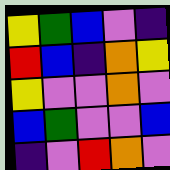[["yellow", "green", "blue", "violet", "indigo"], ["red", "blue", "indigo", "orange", "yellow"], ["yellow", "violet", "violet", "orange", "violet"], ["blue", "green", "violet", "violet", "blue"], ["indigo", "violet", "red", "orange", "violet"]]